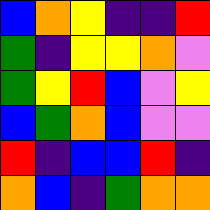[["blue", "orange", "yellow", "indigo", "indigo", "red"], ["green", "indigo", "yellow", "yellow", "orange", "violet"], ["green", "yellow", "red", "blue", "violet", "yellow"], ["blue", "green", "orange", "blue", "violet", "violet"], ["red", "indigo", "blue", "blue", "red", "indigo"], ["orange", "blue", "indigo", "green", "orange", "orange"]]